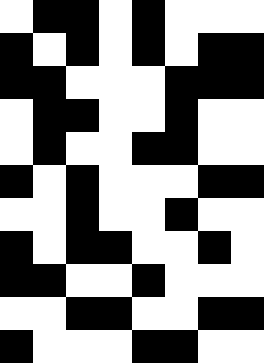[["white", "black", "black", "white", "black", "white", "white", "white"], ["black", "white", "black", "white", "black", "white", "black", "black"], ["black", "black", "white", "white", "white", "black", "black", "black"], ["white", "black", "black", "white", "white", "black", "white", "white"], ["white", "black", "white", "white", "black", "black", "white", "white"], ["black", "white", "black", "white", "white", "white", "black", "black"], ["white", "white", "black", "white", "white", "black", "white", "white"], ["black", "white", "black", "black", "white", "white", "black", "white"], ["black", "black", "white", "white", "black", "white", "white", "white"], ["white", "white", "black", "black", "white", "white", "black", "black"], ["black", "white", "white", "white", "black", "black", "white", "white"]]